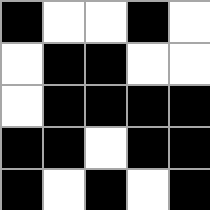[["black", "white", "white", "black", "white"], ["white", "black", "black", "white", "white"], ["white", "black", "black", "black", "black"], ["black", "black", "white", "black", "black"], ["black", "white", "black", "white", "black"]]